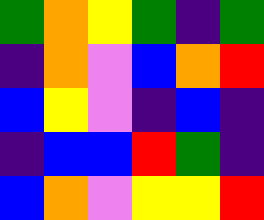[["green", "orange", "yellow", "green", "indigo", "green"], ["indigo", "orange", "violet", "blue", "orange", "red"], ["blue", "yellow", "violet", "indigo", "blue", "indigo"], ["indigo", "blue", "blue", "red", "green", "indigo"], ["blue", "orange", "violet", "yellow", "yellow", "red"]]